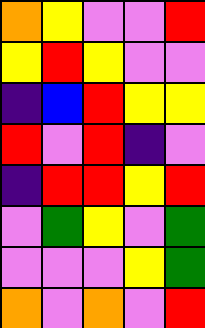[["orange", "yellow", "violet", "violet", "red"], ["yellow", "red", "yellow", "violet", "violet"], ["indigo", "blue", "red", "yellow", "yellow"], ["red", "violet", "red", "indigo", "violet"], ["indigo", "red", "red", "yellow", "red"], ["violet", "green", "yellow", "violet", "green"], ["violet", "violet", "violet", "yellow", "green"], ["orange", "violet", "orange", "violet", "red"]]